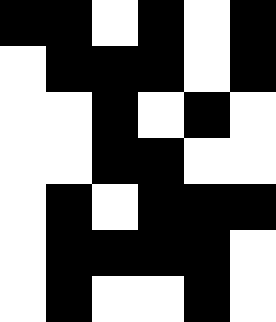[["black", "black", "white", "black", "white", "black"], ["white", "black", "black", "black", "white", "black"], ["white", "white", "black", "white", "black", "white"], ["white", "white", "black", "black", "white", "white"], ["white", "black", "white", "black", "black", "black"], ["white", "black", "black", "black", "black", "white"], ["white", "black", "white", "white", "black", "white"]]